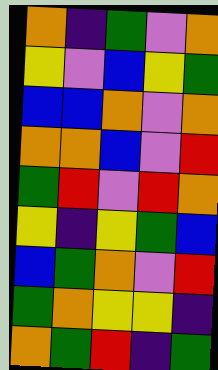[["orange", "indigo", "green", "violet", "orange"], ["yellow", "violet", "blue", "yellow", "green"], ["blue", "blue", "orange", "violet", "orange"], ["orange", "orange", "blue", "violet", "red"], ["green", "red", "violet", "red", "orange"], ["yellow", "indigo", "yellow", "green", "blue"], ["blue", "green", "orange", "violet", "red"], ["green", "orange", "yellow", "yellow", "indigo"], ["orange", "green", "red", "indigo", "green"]]